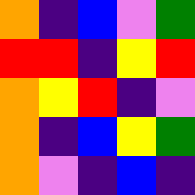[["orange", "indigo", "blue", "violet", "green"], ["red", "red", "indigo", "yellow", "red"], ["orange", "yellow", "red", "indigo", "violet"], ["orange", "indigo", "blue", "yellow", "green"], ["orange", "violet", "indigo", "blue", "indigo"]]